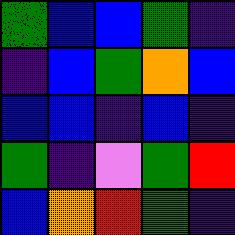[["green", "blue", "blue", "green", "indigo"], ["indigo", "blue", "green", "orange", "blue"], ["blue", "blue", "indigo", "blue", "indigo"], ["green", "indigo", "violet", "green", "red"], ["blue", "orange", "red", "green", "indigo"]]